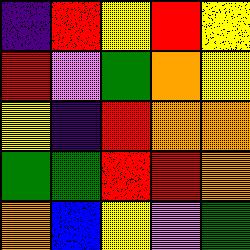[["indigo", "red", "yellow", "red", "yellow"], ["red", "violet", "green", "orange", "yellow"], ["yellow", "indigo", "red", "orange", "orange"], ["green", "green", "red", "red", "orange"], ["orange", "blue", "yellow", "violet", "green"]]